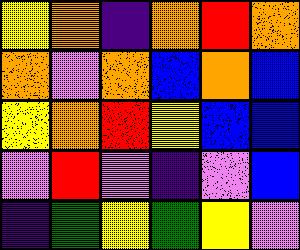[["yellow", "orange", "indigo", "orange", "red", "orange"], ["orange", "violet", "orange", "blue", "orange", "blue"], ["yellow", "orange", "red", "yellow", "blue", "blue"], ["violet", "red", "violet", "indigo", "violet", "blue"], ["indigo", "green", "yellow", "green", "yellow", "violet"]]